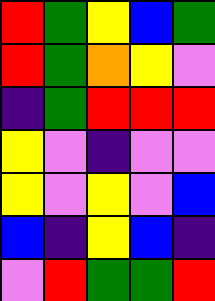[["red", "green", "yellow", "blue", "green"], ["red", "green", "orange", "yellow", "violet"], ["indigo", "green", "red", "red", "red"], ["yellow", "violet", "indigo", "violet", "violet"], ["yellow", "violet", "yellow", "violet", "blue"], ["blue", "indigo", "yellow", "blue", "indigo"], ["violet", "red", "green", "green", "red"]]